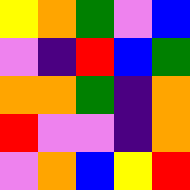[["yellow", "orange", "green", "violet", "blue"], ["violet", "indigo", "red", "blue", "green"], ["orange", "orange", "green", "indigo", "orange"], ["red", "violet", "violet", "indigo", "orange"], ["violet", "orange", "blue", "yellow", "red"]]